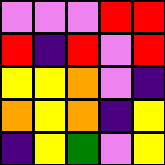[["violet", "violet", "violet", "red", "red"], ["red", "indigo", "red", "violet", "red"], ["yellow", "yellow", "orange", "violet", "indigo"], ["orange", "yellow", "orange", "indigo", "yellow"], ["indigo", "yellow", "green", "violet", "yellow"]]